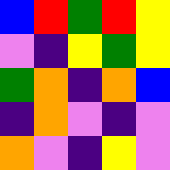[["blue", "red", "green", "red", "yellow"], ["violet", "indigo", "yellow", "green", "yellow"], ["green", "orange", "indigo", "orange", "blue"], ["indigo", "orange", "violet", "indigo", "violet"], ["orange", "violet", "indigo", "yellow", "violet"]]